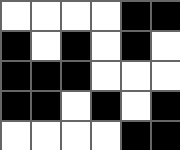[["white", "white", "white", "white", "black", "black"], ["black", "white", "black", "white", "black", "white"], ["black", "black", "black", "white", "white", "white"], ["black", "black", "white", "black", "white", "black"], ["white", "white", "white", "white", "black", "black"]]